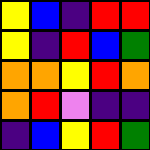[["yellow", "blue", "indigo", "red", "red"], ["yellow", "indigo", "red", "blue", "green"], ["orange", "orange", "yellow", "red", "orange"], ["orange", "red", "violet", "indigo", "indigo"], ["indigo", "blue", "yellow", "red", "green"]]